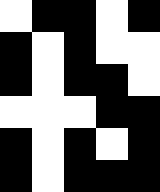[["white", "black", "black", "white", "black"], ["black", "white", "black", "white", "white"], ["black", "white", "black", "black", "white"], ["white", "white", "white", "black", "black"], ["black", "white", "black", "white", "black"], ["black", "white", "black", "black", "black"]]